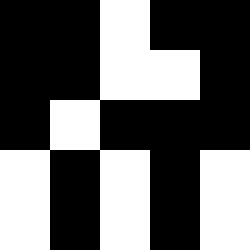[["black", "black", "white", "black", "black"], ["black", "black", "white", "white", "black"], ["black", "white", "black", "black", "black"], ["white", "black", "white", "black", "white"], ["white", "black", "white", "black", "white"]]